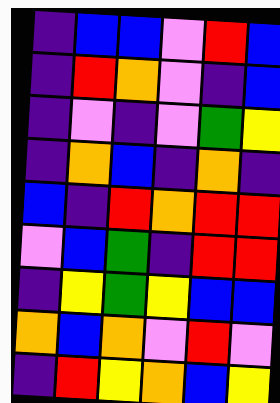[["indigo", "blue", "blue", "violet", "red", "blue"], ["indigo", "red", "orange", "violet", "indigo", "blue"], ["indigo", "violet", "indigo", "violet", "green", "yellow"], ["indigo", "orange", "blue", "indigo", "orange", "indigo"], ["blue", "indigo", "red", "orange", "red", "red"], ["violet", "blue", "green", "indigo", "red", "red"], ["indigo", "yellow", "green", "yellow", "blue", "blue"], ["orange", "blue", "orange", "violet", "red", "violet"], ["indigo", "red", "yellow", "orange", "blue", "yellow"]]